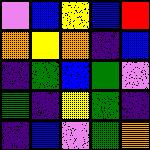[["violet", "blue", "yellow", "blue", "red"], ["orange", "yellow", "orange", "indigo", "blue"], ["indigo", "green", "blue", "green", "violet"], ["green", "indigo", "yellow", "green", "indigo"], ["indigo", "blue", "violet", "green", "orange"]]